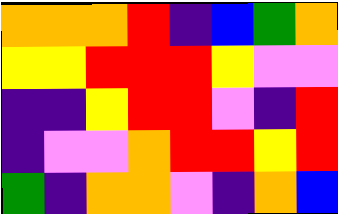[["orange", "orange", "orange", "red", "indigo", "blue", "green", "orange"], ["yellow", "yellow", "red", "red", "red", "yellow", "violet", "violet"], ["indigo", "indigo", "yellow", "red", "red", "violet", "indigo", "red"], ["indigo", "violet", "violet", "orange", "red", "red", "yellow", "red"], ["green", "indigo", "orange", "orange", "violet", "indigo", "orange", "blue"]]